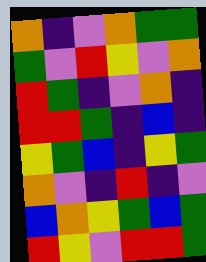[["orange", "indigo", "violet", "orange", "green", "green"], ["green", "violet", "red", "yellow", "violet", "orange"], ["red", "green", "indigo", "violet", "orange", "indigo"], ["red", "red", "green", "indigo", "blue", "indigo"], ["yellow", "green", "blue", "indigo", "yellow", "green"], ["orange", "violet", "indigo", "red", "indigo", "violet"], ["blue", "orange", "yellow", "green", "blue", "green"], ["red", "yellow", "violet", "red", "red", "green"]]